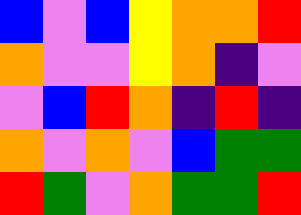[["blue", "violet", "blue", "yellow", "orange", "orange", "red"], ["orange", "violet", "violet", "yellow", "orange", "indigo", "violet"], ["violet", "blue", "red", "orange", "indigo", "red", "indigo"], ["orange", "violet", "orange", "violet", "blue", "green", "green"], ["red", "green", "violet", "orange", "green", "green", "red"]]